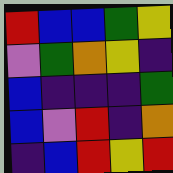[["red", "blue", "blue", "green", "yellow"], ["violet", "green", "orange", "yellow", "indigo"], ["blue", "indigo", "indigo", "indigo", "green"], ["blue", "violet", "red", "indigo", "orange"], ["indigo", "blue", "red", "yellow", "red"]]